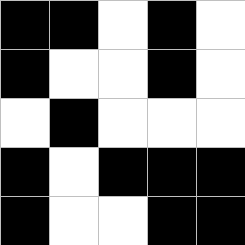[["black", "black", "white", "black", "white"], ["black", "white", "white", "black", "white"], ["white", "black", "white", "white", "white"], ["black", "white", "black", "black", "black"], ["black", "white", "white", "black", "black"]]